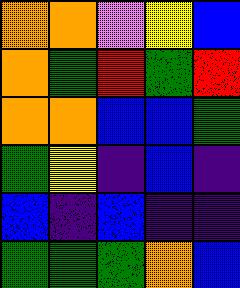[["orange", "orange", "violet", "yellow", "blue"], ["orange", "green", "red", "green", "red"], ["orange", "orange", "blue", "blue", "green"], ["green", "yellow", "indigo", "blue", "indigo"], ["blue", "indigo", "blue", "indigo", "indigo"], ["green", "green", "green", "orange", "blue"]]